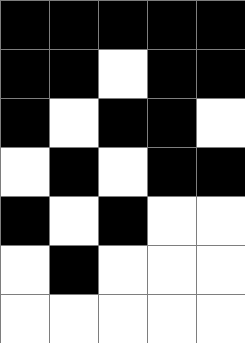[["black", "black", "black", "black", "black"], ["black", "black", "white", "black", "black"], ["black", "white", "black", "black", "white"], ["white", "black", "white", "black", "black"], ["black", "white", "black", "white", "white"], ["white", "black", "white", "white", "white"], ["white", "white", "white", "white", "white"]]